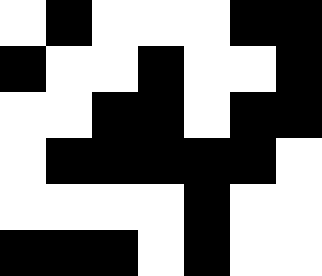[["white", "black", "white", "white", "white", "black", "black"], ["black", "white", "white", "black", "white", "white", "black"], ["white", "white", "black", "black", "white", "black", "black"], ["white", "black", "black", "black", "black", "black", "white"], ["white", "white", "white", "white", "black", "white", "white"], ["black", "black", "black", "white", "black", "white", "white"]]